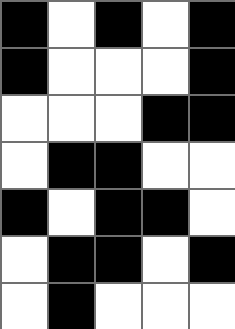[["black", "white", "black", "white", "black"], ["black", "white", "white", "white", "black"], ["white", "white", "white", "black", "black"], ["white", "black", "black", "white", "white"], ["black", "white", "black", "black", "white"], ["white", "black", "black", "white", "black"], ["white", "black", "white", "white", "white"]]